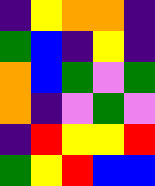[["indigo", "yellow", "orange", "orange", "indigo"], ["green", "blue", "indigo", "yellow", "indigo"], ["orange", "blue", "green", "violet", "green"], ["orange", "indigo", "violet", "green", "violet"], ["indigo", "red", "yellow", "yellow", "red"], ["green", "yellow", "red", "blue", "blue"]]